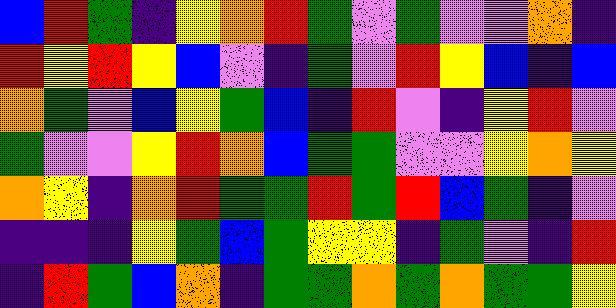[["blue", "red", "green", "indigo", "yellow", "orange", "red", "green", "violet", "green", "violet", "violet", "orange", "indigo"], ["red", "yellow", "red", "yellow", "blue", "violet", "indigo", "green", "violet", "red", "yellow", "blue", "indigo", "blue"], ["orange", "green", "violet", "blue", "yellow", "green", "blue", "indigo", "red", "violet", "indigo", "yellow", "red", "violet"], ["green", "violet", "violet", "yellow", "red", "orange", "blue", "green", "green", "violet", "violet", "yellow", "orange", "yellow"], ["orange", "yellow", "indigo", "orange", "red", "green", "green", "red", "green", "red", "blue", "green", "indigo", "violet"], ["indigo", "indigo", "indigo", "yellow", "green", "blue", "green", "yellow", "yellow", "indigo", "green", "violet", "indigo", "red"], ["indigo", "red", "green", "blue", "orange", "indigo", "green", "green", "orange", "green", "orange", "green", "green", "yellow"]]